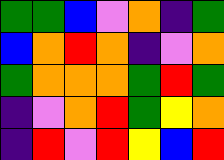[["green", "green", "blue", "violet", "orange", "indigo", "green"], ["blue", "orange", "red", "orange", "indigo", "violet", "orange"], ["green", "orange", "orange", "orange", "green", "red", "green"], ["indigo", "violet", "orange", "red", "green", "yellow", "orange"], ["indigo", "red", "violet", "red", "yellow", "blue", "red"]]